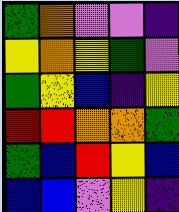[["green", "orange", "violet", "violet", "indigo"], ["yellow", "orange", "yellow", "green", "violet"], ["green", "yellow", "blue", "indigo", "yellow"], ["red", "red", "orange", "orange", "green"], ["green", "blue", "red", "yellow", "blue"], ["blue", "blue", "violet", "yellow", "indigo"]]